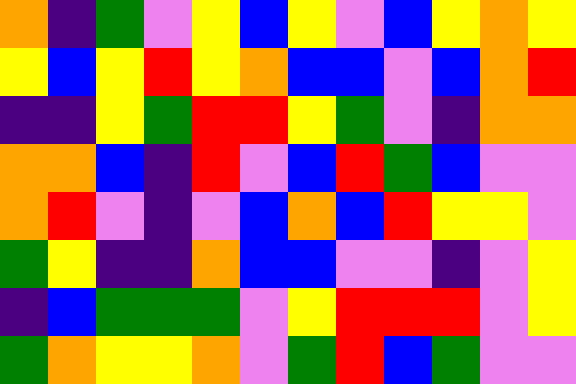[["orange", "indigo", "green", "violet", "yellow", "blue", "yellow", "violet", "blue", "yellow", "orange", "yellow"], ["yellow", "blue", "yellow", "red", "yellow", "orange", "blue", "blue", "violet", "blue", "orange", "red"], ["indigo", "indigo", "yellow", "green", "red", "red", "yellow", "green", "violet", "indigo", "orange", "orange"], ["orange", "orange", "blue", "indigo", "red", "violet", "blue", "red", "green", "blue", "violet", "violet"], ["orange", "red", "violet", "indigo", "violet", "blue", "orange", "blue", "red", "yellow", "yellow", "violet"], ["green", "yellow", "indigo", "indigo", "orange", "blue", "blue", "violet", "violet", "indigo", "violet", "yellow"], ["indigo", "blue", "green", "green", "green", "violet", "yellow", "red", "red", "red", "violet", "yellow"], ["green", "orange", "yellow", "yellow", "orange", "violet", "green", "red", "blue", "green", "violet", "violet"]]